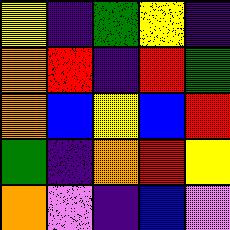[["yellow", "indigo", "green", "yellow", "indigo"], ["orange", "red", "indigo", "red", "green"], ["orange", "blue", "yellow", "blue", "red"], ["green", "indigo", "orange", "red", "yellow"], ["orange", "violet", "indigo", "blue", "violet"]]